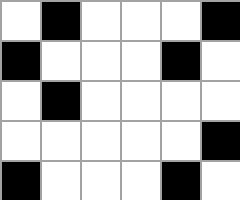[["white", "black", "white", "white", "white", "black"], ["black", "white", "white", "white", "black", "white"], ["white", "black", "white", "white", "white", "white"], ["white", "white", "white", "white", "white", "black"], ["black", "white", "white", "white", "black", "white"]]